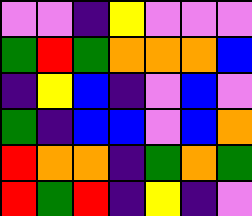[["violet", "violet", "indigo", "yellow", "violet", "violet", "violet"], ["green", "red", "green", "orange", "orange", "orange", "blue"], ["indigo", "yellow", "blue", "indigo", "violet", "blue", "violet"], ["green", "indigo", "blue", "blue", "violet", "blue", "orange"], ["red", "orange", "orange", "indigo", "green", "orange", "green"], ["red", "green", "red", "indigo", "yellow", "indigo", "violet"]]